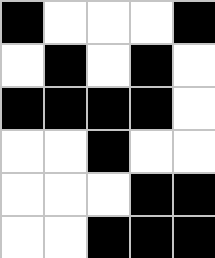[["black", "white", "white", "white", "black"], ["white", "black", "white", "black", "white"], ["black", "black", "black", "black", "white"], ["white", "white", "black", "white", "white"], ["white", "white", "white", "black", "black"], ["white", "white", "black", "black", "black"]]